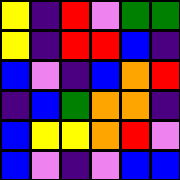[["yellow", "indigo", "red", "violet", "green", "green"], ["yellow", "indigo", "red", "red", "blue", "indigo"], ["blue", "violet", "indigo", "blue", "orange", "red"], ["indigo", "blue", "green", "orange", "orange", "indigo"], ["blue", "yellow", "yellow", "orange", "red", "violet"], ["blue", "violet", "indigo", "violet", "blue", "blue"]]